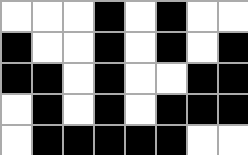[["white", "white", "white", "black", "white", "black", "white", "white"], ["black", "white", "white", "black", "white", "black", "white", "black"], ["black", "black", "white", "black", "white", "white", "black", "black"], ["white", "black", "white", "black", "white", "black", "black", "black"], ["white", "black", "black", "black", "black", "black", "white", "white"]]